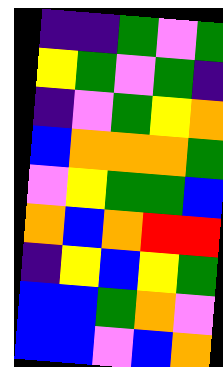[["indigo", "indigo", "green", "violet", "green"], ["yellow", "green", "violet", "green", "indigo"], ["indigo", "violet", "green", "yellow", "orange"], ["blue", "orange", "orange", "orange", "green"], ["violet", "yellow", "green", "green", "blue"], ["orange", "blue", "orange", "red", "red"], ["indigo", "yellow", "blue", "yellow", "green"], ["blue", "blue", "green", "orange", "violet"], ["blue", "blue", "violet", "blue", "orange"]]